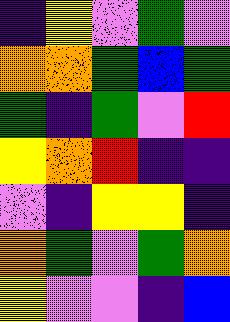[["indigo", "yellow", "violet", "green", "violet"], ["orange", "orange", "green", "blue", "green"], ["green", "indigo", "green", "violet", "red"], ["yellow", "orange", "red", "indigo", "indigo"], ["violet", "indigo", "yellow", "yellow", "indigo"], ["orange", "green", "violet", "green", "orange"], ["yellow", "violet", "violet", "indigo", "blue"]]